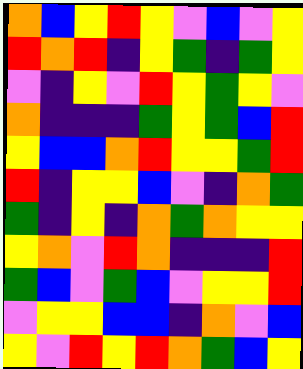[["orange", "blue", "yellow", "red", "yellow", "violet", "blue", "violet", "yellow"], ["red", "orange", "red", "indigo", "yellow", "green", "indigo", "green", "yellow"], ["violet", "indigo", "yellow", "violet", "red", "yellow", "green", "yellow", "violet"], ["orange", "indigo", "indigo", "indigo", "green", "yellow", "green", "blue", "red"], ["yellow", "blue", "blue", "orange", "red", "yellow", "yellow", "green", "red"], ["red", "indigo", "yellow", "yellow", "blue", "violet", "indigo", "orange", "green"], ["green", "indigo", "yellow", "indigo", "orange", "green", "orange", "yellow", "yellow"], ["yellow", "orange", "violet", "red", "orange", "indigo", "indigo", "indigo", "red"], ["green", "blue", "violet", "green", "blue", "violet", "yellow", "yellow", "red"], ["violet", "yellow", "yellow", "blue", "blue", "indigo", "orange", "violet", "blue"], ["yellow", "violet", "red", "yellow", "red", "orange", "green", "blue", "yellow"]]